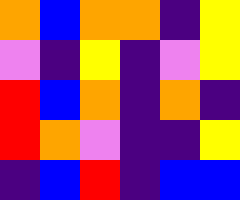[["orange", "blue", "orange", "orange", "indigo", "yellow"], ["violet", "indigo", "yellow", "indigo", "violet", "yellow"], ["red", "blue", "orange", "indigo", "orange", "indigo"], ["red", "orange", "violet", "indigo", "indigo", "yellow"], ["indigo", "blue", "red", "indigo", "blue", "blue"]]